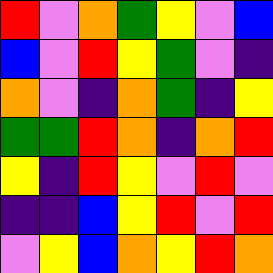[["red", "violet", "orange", "green", "yellow", "violet", "blue"], ["blue", "violet", "red", "yellow", "green", "violet", "indigo"], ["orange", "violet", "indigo", "orange", "green", "indigo", "yellow"], ["green", "green", "red", "orange", "indigo", "orange", "red"], ["yellow", "indigo", "red", "yellow", "violet", "red", "violet"], ["indigo", "indigo", "blue", "yellow", "red", "violet", "red"], ["violet", "yellow", "blue", "orange", "yellow", "red", "orange"]]